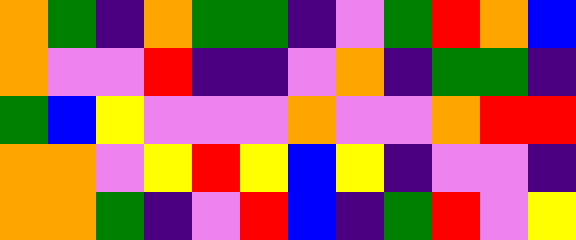[["orange", "green", "indigo", "orange", "green", "green", "indigo", "violet", "green", "red", "orange", "blue"], ["orange", "violet", "violet", "red", "indigo", "indigo", "violet", "orange", "indigo", "green", "green", "indigo"], ["green", "blue", "yellow", "violet", "violet", "violet", "orange", "violet", "violet", "orange", "red", "red"], ["orange", "orange", "violet", "yellow", "red", "yellow", "blue", "yellow", "indigo", "violet", "violet", "indigo"], ["orange", "orange", "green", "indigo", "violet", "red", "blue", "indigo", "green", "red", "violet", "yellow"]]